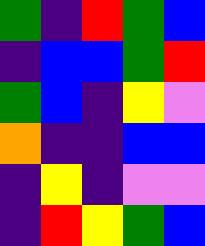[["green", "indigo", "red", "green", "blue"], ["indigo", "blue", "blue", "green", "red"], ["green", "blue", "indigo", "yellow", "violet"], ["orange", "indigo", "indigo", "blue", "blue"], ["indigo", "yellow", "indigo", "violet", "violet"], ["indigo", "red", "yellow", "green", "blue"]]